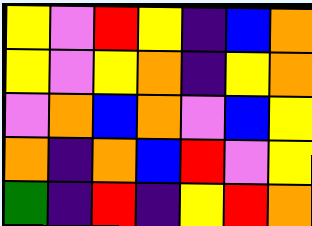[["yellow", "violet", "red", "yellow", "indigo", "blue", "orange"], ["yellow", "violet", "yellow", "orange", "indigo", "yellow", "orange"], ["violet", "orange", "blue", "orange", "violet", "blue", "yellow"], ["orange", "indigo", "orange", "blue", "red", "violet", "yellow"], ["green", "indigo", "red", "indigo", "yellow", "red", "orange"]]